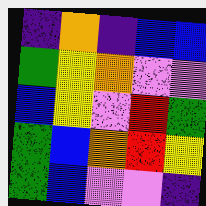[["indigo", "orange", "indigo", "blue", "blue"], ["green", "yellow", "orange", "violet", "violet"], ["blue", "yellow", "violet", "red", "green"], ["green", "blue", "orange", "red", "yellow"], ["green", "blue", "violet", "violet", "indigo"]]